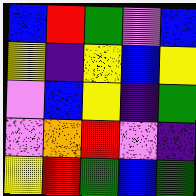[["blue", "red", "green", "violet", "blue"], ["yellow", "indigo", "yellow", "blue", "yellow"], ["violet", "blue", "yellow", "indigo", "green"], ["violet", "orange", "red", "violet", "indigo"], ["yellow", "red", "green", "blue", "green"]]